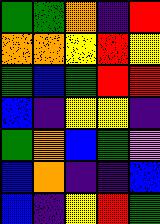[["green", "green", "orange", "indigo", "red"], ["orange", "orange", "yellow", "red", "yellow"], ["green", "blue", "green", "red", "red"], ["blue", "indigo", "yellow", "yellow", "indigo"], ["green", "orange", "blue", "green", "violet"], ["blue", "orange", "indigo", "indigo", "blue"], ["blue", "indigo", "yellow", "red", "green"]]